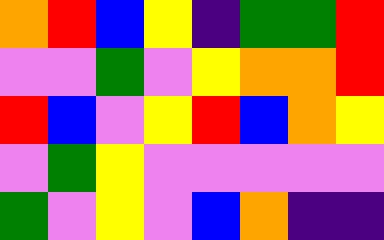[["orange", "red", "blue", "yellow", "indigo", "green", "green", "red"], ["violet", "violet", "green", "violet", "yellow", "orange", "orange", "red"], ["red", "blue", "violet", "yellow", "red", "blue", "orange", "yellow"], ["violet", "green", "yellow", "violet", "violet", "violet", "violet", "violet"], ["green", "violet", "yellow", "violet", "blue", "orange", "indigo", "indigo"]]